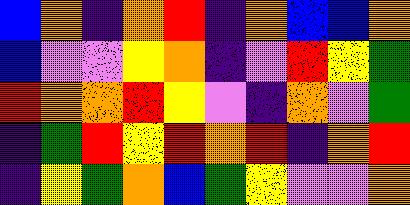[["blue", "orange", "indigo", "orange", "red", "indigo", "orange", "blue", "blue", "orange"], ["blue", "violet", "violet", "yellow", "orange", "indigo", "violet", "red", "yellow", "green"], ["red", "orange", "orange", "red", "yellow", "violet", "indigo", "orange", "violet", "green"], ["indigo", "green", "red", "yellow", "red", "orange", "red", "indigo", "orange", "red"], ["indigo", "yellow", "green", "orange", "blue", "green", "yellow", "violet", "violet", "orange"]]